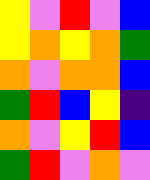[["yellow", "violet", "red", "violet", "blue"], ["yellow", "orange", "yellow", "orange", "green"], ["orange", "violet", "orange", "orange", "blue"], ["green", "red", "blue", "yellow", "indigo"], ["orange", "violet", "yellow", "red", "blue"], ["green", "red", "violet", "orange", "violet"]]